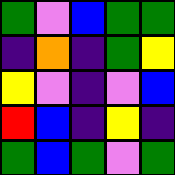[["green", "violet", "blue", "green", "green"], ["indigo", "orange", "indigo", "green", "yellow"], ["yellow", "violet", "indigo", "violet", "blue"], ["red", "blue", "indigo", "yellow", "indigo"], ["green", "blue", "green", "violet", "green"]]